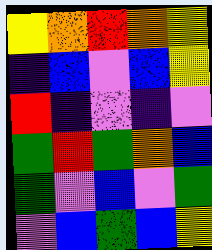[["yellow", "orange", "red", "orange", "yellow"], ["indigo", "blue", "violet", "blue", "yellow"], ["red", "indigo", "violet", "indigo", "violet"], ["green", "red", "green", "orange", "blue"], ["green", "violet", "blue", "violet", "green"], ["violet", "blue", "green", "blue", "yellow"]]